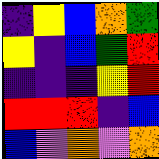[["indigo", "yellow", "blue", "orange", "green"], ["yellow", "indigo", "blue", "green", "red"], ["indigo", "indigo", "indigo", "yellow", "red"], ["red", "red", "red", "indigo", "blue"], ["blue", "violet", "orange", "violet", "orange"]]